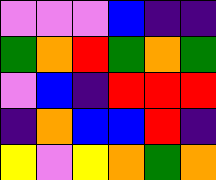[["violet", "violet", "violet", "blue", "indigo", "indigo"], ["green", "orange", "red", "green", "orange", "green"], ["violet", "blue", "indigo", "red", "red", "red"], ["indigo", "orange", "blue", "blue", "red", "indigo"], ["yellow", "violet", "yellow", "orange", "green", "orange"]]